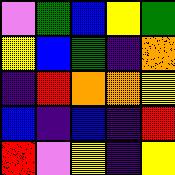[["violet", "green", "blue", "yellow", "green"], ["yellow", "blue", "green", "indigo", "orange"], ["indigo", "red", "orange", "orange", "yellow"], ["blue", "indigo", "blue", "indigo", "red"], ["red", "violet", "yellow", "indigo", "yellow"]]